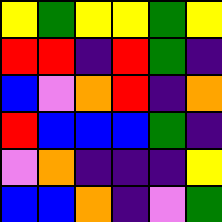[["yellow", "green", "yellow", "yellow", "green", "yellow"], ["red", "red", "indigo", "red", "green", "indigo"], ["blue", "violet", "orange", "red", "indigo", "orange"], ["red", "blue", "blue", "blue", "green", "indigo"], ["violet", "orange", "indigo", "indigo", "indigo", "yellow"], ["blue", "blue", "orange", "indigo", "violet", "green"]]